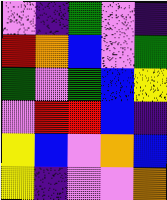[["violet", "indigo", "green", "violet", "indigo"], ["red", "orange", "blue", "violet", "green"], ["green", "violet", "green", "blue", "yellow"], ["violet", "red", "red", "blue", "indigo"], ["yellow", "blue", "violet", "orange", "blue"], ["yellow", "indigo", "violet", "violet", "orange"]]